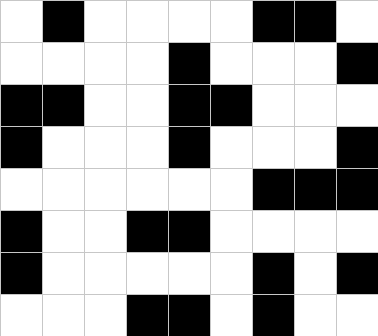[["white", "black", "white", "white", "white", "white", "black", "black", "white"], ["white", "white", "white", "white", "black", "white", "white", "white", "black"], ["black", "black", "white", "white", "black", "black", "white", "white", "white"], ["black", "white", "white", "white", "black", "white", "white", "white", "black"], ["white", "white", "white", "white", "white", "white", "black", "black", "black"], ["black", "white", "white", "black", "black", "white", "white", "white", "white"], ["black", "white", "white", "white", "white", "white", "black", "white", "black"], ["white", "white", "white", "black", "black", "white", "black", "white", "white"]]